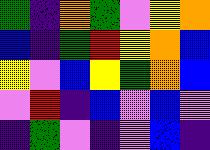[["green", "indigo", "orange", "green", "violet", "yellow", "orange"], ["blue", "indigo", "green", "red", "yellow", "orange", "blue"], ["yellow", "violet", "blue", "yellow", "green", "orange", "blue"], ["violet", "red", "indigo", "blue", "violet", "blue", "violet"], ["indigo", "green", "violet", "indigo", "violet", "blue", "indigo"]]